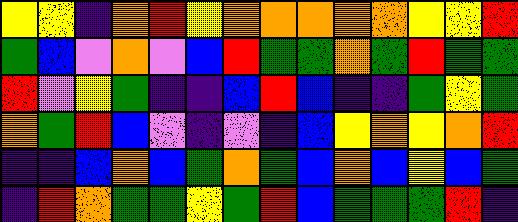[["yellow", "yellow", "indigo", "orange", "red", "yellow", "orange", "orange", "orange", "orange", "orange", "yellow", "yellow", "red"], ["green", "blue", "violet", "orange", "violet", "blue", "red", "green", "green", "orange", "green", "red", "green", "green"], ["red", "violet", "yellow", "green", "indigo", "indigo", "blue", "red", "blue", "indigo", "indigo", "green", "yellow", "green"], ["orange", "green", "red", "blue", "violet", "indigo", "violet", "indigo", "blue", "yellow", "orange", "yellow", "orange", "red"], ["indigo", "indigo", "blue", "orange", "blue", "green", "orange", "green", "blue", "orange", "blue", "yellow", "blue", "green"], ["indigo", "red", "orange", "green", "green", "yellow", "green", "red", "blue", "green", "green", "green", "red", "indigo"]]